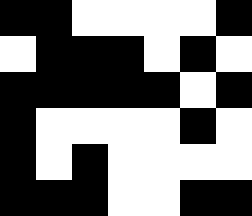[["black", "black", "white", "white", "white", "white", "black"], ["white", "black", "black", "black", "white", "black", "white"], ["black", "black", "black", "black", "black", "white", "black"], ["black", "white", "white", "white", "white", "black", "white"], ["black", "white", "black", "white", "white", "white", "white"], ["black", "black", "black", "white", "white", "black", "black"]]